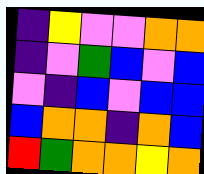[["indigo", "yellow", "violet", "violet", "orange", "orange"], ["indigo", "violet", "green", "blue", "violet", "blue"], ["violet", "indigo", "blue", "violet", "blue", "blue"], ["blue", "orange", "orange", "indigo", "orange", "blue"], ["red", "green", "orange", "orange", "yellow", "orange"]]